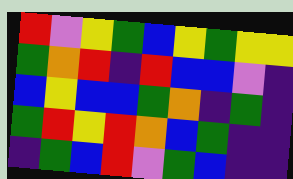[["red", "violet", "yellow", "green", "blue", "yellow", "green", "yellow", "yellow"], ["green", "orange", "red", "indigo", "red", "blue", "blue", "violet", "indigo"], ["blue", "yellow", "blue", "blue", "green", "orange", "indigo", "green", "indigo"], ["green", "red", "yellow", "red", "orange", "blue", "green", "indigo", "indigo"], ["indigo", "green", "blue", "red", "violet", "green", "blue", "indigo", "indigo"]]